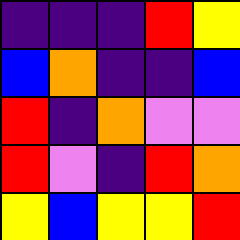[["indigo", "indigo", "indigo", "red", "yellow"], ["blue", "orange", "indigo", "indigo", "blue"], ["red", "indigo", "orange", "violet", "violet"], ["red", "violet", "indigo", "red", "orange"], ["yellow", "blue", "yellow", "yellow", "red"]]